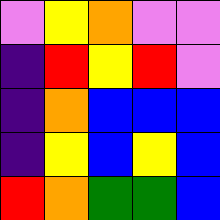[["violet", "yellow", "orange", "violet", "violet"], ["indigo", "red", "yellow", "red", "violet"], ["indigo", "orange", "blue", "blue", "blue"], ["indigo", "yellow", "blue", "yellow", "blue"], ["red", "orange", "green", "green", "blue"]]